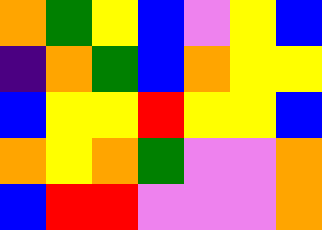[["orange", "green", "yellow", "blue", "violet", "yellow", "blue"], ["indigo", "orange", "green", "blue", "orange", "yellow", "yellow"], ["blue", "yellow", "yellow", "red", "yellow", "yellow", "blue"], ["orange", "yellow", "orange", "green", "violet", "violet", "orange"], ["blue", "red", "red", "violet", "violet", "violet", "orange"]]